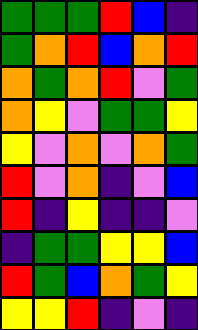[["green", "green", "green", "red", "blue", "indigo"], ["green", "orange", "red", "blue", "orange", "red"], ["orange", "green", "orange", "red", "violet", "green"], ["orange", "yellow", "violet", "green", "green", "yellow"], ["yellow", "violet", "orange", "violet", "orange", "green"], ["red", "violet", "orange", "indigo", "violet", "blue"], ["red", "indigo", "yellow", "indigo", "indigo", "violet"], ["indigo", "green", "green", "yellow", "yellow", "blue"], ["red", "green", "blue", "orange", "green", "yellow"], ["yellow", "yellow", "red", "indigo", "violet", "indigo"]]